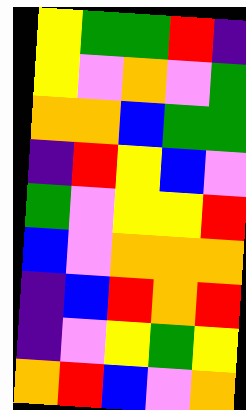[["yellow", "green", "green", "red", "indigo"], ["yellow", "violet", "orange", "violet", "green"], ["orange", "orange", "blue", "green", "green"], ["indigo", "red", "yellow", "blue", "violet"], ["green", "violet", "yellow", "yellow", "red"], ["blue", "violet", "orange", "orange", "orange"], ["indigo", "blue", "red", "orange", "red"], ["indigo", "violet", "yellow", "green", "yellow"], ["orange", "red", "blue", "violet", "orange"]]